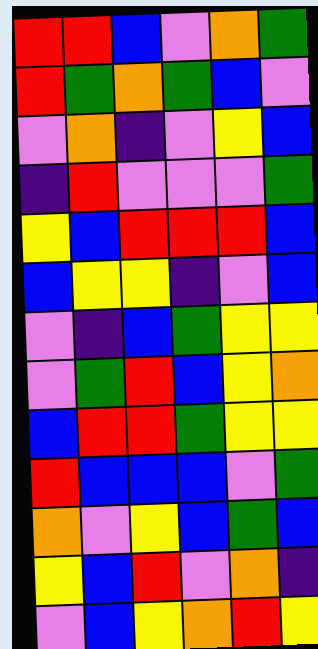[["red", "red", "blue", "violet", "orange", "green"], ["red", "green", "orange", "green", "blue", "violet"], ["violet", "orange", "indigo", "violet", "yellow", "blue"], ["indigo", "red", "violet", "violet", "violet", "green"], ["yellow", "blue", "red", "red", "red", "blue"], ["blue", "yellow", "yellow", "indigo", "violet", "blue"], ["violet", "indigo", "blue", "green", "yellow", "yellow"], ["violet", "green", "red", "blue", "yellow", "orange"], ["blue", "red", "red", "green", "yellow", "yellow"], ["red", "blue", "blue", "blue", "violet", "green"], ["orange", "violet", "yellow", "blue", "green", "blue"], ["yellow", "blue", "red", "violet", "orange", "indigo"], ["violet", "blue", "yellow", "orange", "red", "yellow"]]